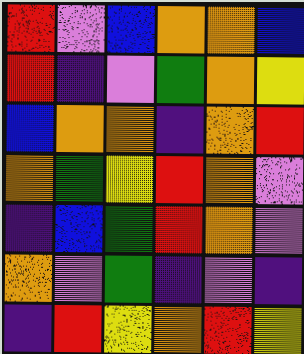[["red", "violet", "blue", "orange", "orange", "blue"], ["red", "indigo", "violet", "green", "orange", "yellow"], ["blue", "orange", "orange", "indigo", "orange", "red"], ["orange", "green", "yellow", "red", "orange", "violet"], ["indigo", "blue", "green", "red", "orange", "violet"], ["orange", "violet", "green", "indigo", "violet", "indigo"], ["indigo", "red", "yellow", "orange", "red", "yellow"]]